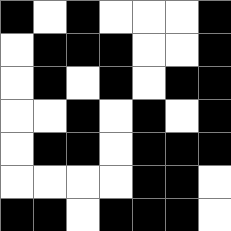[["black", "white", "black", "white", "white", "white", "black"], ["white", "black", "black", "black", "white", "white", "black"], ["white", "black", "white", "black", "white", "black", "black"], ["white", "white", "black", "white", "black", "white", "black"], ["white", "black", "black", "white", "black", "black", "black"], ["white", "white", "white", "white", "black", "black", "white"], ["black", "black", "white", "black", "black", "black", "white"]]